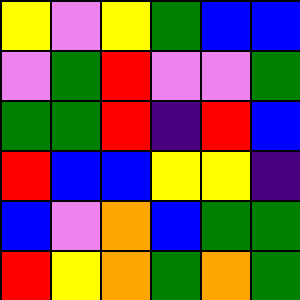[["yellow", "violet", "yellow", "green", "blue", "blue"], ["violet", "green", "red", "violet", "violet", "green"], ["green", "green", "red", "indigo", "red", "blue"], ["red", "blue", "blue", "yellow", "yellow", "indigo"], ["blue", "violet", "orange", "blue", "green", "green"], ["red", "yellow", "orange", "green", "orange", "green"]]